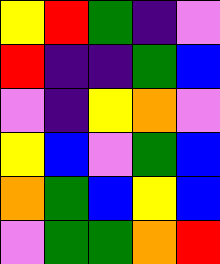[["yellow", "red", "green", "indigo", "violet"], ["red", "indigo", "indigo", "green", "blue"], ["violet", "indigo", "yellow", "orange", "violet"], ["yellow", "blue", "violet", "green", "blue"], ["orange", "green", "blue", "yellow", "blue"], ["violet", "green", "green", "orange", "red"]]